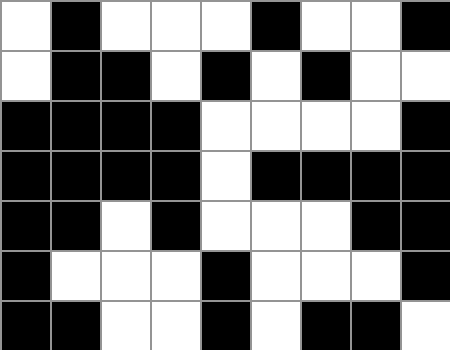[["white", "black", "white", "white", "white", "black", "white", "white", "black"], ["white", "black", "black", "white", "black", "white", "black", "white", "white"], ["black", "black", "black", "black", "white", "white", "white", "white", "black"], ["black", "black", "black", "black", "white", "black", "black", "black", "black"], ["black", "black", "white", "black", "white", "white", "white", "black", "black"], ["black", "white", "white", "white", "black", "white", "white", "white", "black"], ["black", "black", "white", "white", "black", "white", "black", "black", "white"]]